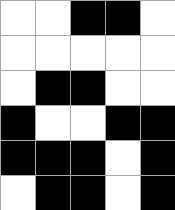[["white", "white", "black", "black", "white"], ["white", "white", "white", "white", "white"], ["white", "black", "black", "white", "white"], ["black", "white", "white", "black", "black"], ["black", "black", "black", "white", "black"], ["white", "black", "black", "white", "black"]]